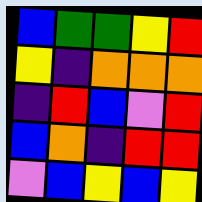[["blue", "green", "green", "yellow", "red"], ["yellow", "indigo", "orange", "orange", "orange"], ["indigo", "red", "blue", "violet", "red"], ["blue", "orange", "indigo", "red", "red"], ["violet", "blue", "yellow", "blue", "yellow"]]